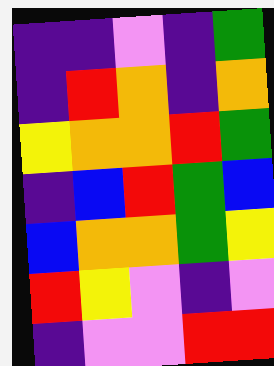[["indigo", "indigo", "violet", "indigo", "green"], ["indigo", "red", "orange", "indigo", "orange"], ["yellow", "orange", "orange", "red", "green"], ["indigo", "blue", "red", "green", "blue"], ["blue", "orange", "orange", "green", "yellow"], ["red", "yellow", "violet", "indigo", "violet"], ["indigo", "violet", "violet", "red", "red"]]